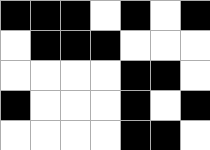[["black", "black", "black", "white", "black", "white", "black"], ["white", "black", "black", "black", "white", "white", "white"], ["white", "white", "white", "white", "black", "black", "white"], ["black", "white", "white", "white", "black", "white", "black"], ["white", "white", "white", "white", "black", "black", "white"]]